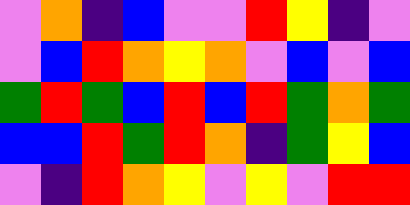[["violet", "orange", "indigo", "blue", "violet", "violet", "red", "yellow", "indigo", "violet"], ["violet", "blue", "red", "orange", "yellow", "orange", "violet", "blue", "violet", "blue"], ["green", "red", "green", "blue", "red", "blue", "red", "green", "orange", "green"], ["blue", "blue", "red", "green", "red", "orange", "indigo", "green", "yellow", "blue"], ["violet", "indigo", "red", "orange", "yellow", "violet", "yellow", "violet", "red", "red"]]